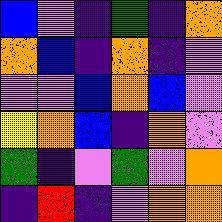[["blue", "violet", "indigo", "green", "indigo", "orange"], ["orange", "blue", "indigo", "orange", "indigo", "violet"], ["violet", "violet", "blue", "orange", "blue", "violet"], ["yellow", "orange", "blue", "indigo", "orange", "violet"], ["green", "indigo", "violet", "green", "violet", "orange"], ["indigo", "red", "indigo", "violet", "orange", "orange"]]